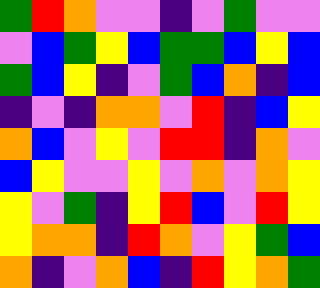[["green", "red", "orange", "violet", "violet", "indigo", "violet", "green", "violet", "violet"], ["violet", "blue", "green", "yellow", "blue", "green", "green", "blue", "yellow", "blue"], ["green", "blue", "yellow", "indigo", "violet", "green", "blue", "orange", "indigo", "blue"], ["indigo", "violet", "indigo", "orange", "orange", "violet", "red", "indigo", "blue", "yellow"], ["orange", "blue", "violet", "yellow", "violet", "red", "red", "indigo", "orange", "violet"], ["blue", "yellow", "violet", "violet", "yellow", "violet", "orange", "violet", "orange", "yellow"], ["yellow", "violet", "green", "indigo", "yellow", "red", "blue", "violet", "red", "yellow"], ["yellow", "orange", "orange", "indigo", "red", "orange", "violet", "yellow", "green", "blue"], ["orange", "indigo", "violet", "orange", "blue", "indigo", "red", "yellow", "orange", "green"]]